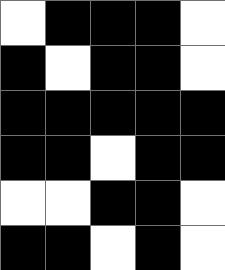[["white", "black", "black", "black", "white"], ["black", "white", "black", "black", "white"], ["black", "black", "black", "black", "black"], ["black", "black", "white", "black", "black"], ["white", "white", "black", "black", "white"], ["black", "black", "white", "black", "white"]]